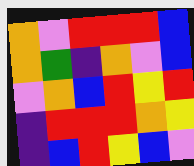[["orange", "violet", "red", "red", "red", "blue"], ["orange", "green", "indigo", "orange", "violet", "blue"], ["violet", "orange", "blue", "red", "yellow", "red"], ["indigo", "red", "red", "red", "orange", "yellow"], ["indigo", "blue", "red", "yellow", "blue", "violet"]]